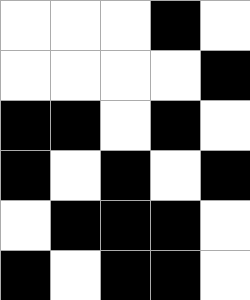[["white", "white", "white", "black", "white"], ["white", "white", "white", "white", "black"], ["black", "black", "white", "black", "white"], ["black", "white", "black", "white", "black"], ["white", "black", "black", "black", "white"], ["black", "white", "black", "black", "white"]]